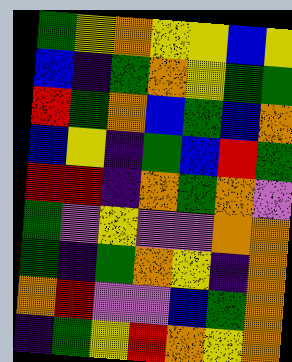[["green", "yellow", "orange", "yellow", "yellow", "blue", "yellow"], ["blue", "indigo", "green", "orange", "yellow", "green", "green"], ["red", "green", "orange", "blue", "green", "blue", "orange"], ["blue", "yellow", "indigo", "green", "blue", "red", "green"], ["red", "red", "indigo", "orange", "green", "orange", "violet"], ["green", "violet", "yellow", "violet", "violet", "orange", "orange"], ["green", "indigo", "green", "orange", "yellow", "indigo", "orange"], ["orange", "red", "violet", "violet", "blue", "green", "orange"], ["indigo", "green", "yellow", "red", "orange", "yellow", "orange"]]